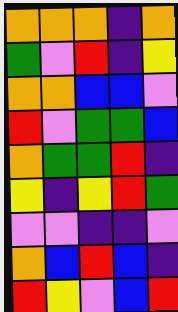[["orange", "orange", "orange", "indigo", "orange"], ["green", "violet", "red", "indigo", "yellow"], ["orange", "orange", "blue", "blue", "violet"], ["red", "violet", "green", "green", "blue"], ["orange", "green", "green", "red", "indigo"], ["yellow", "indigo", "yellow", "red", "green"], ["violet", "violet", "indigo", "indigo", "violet"], ["orange", "blue", "red", "blue", "indigo"], ["red", "yellow", "violet", "blue", "red"]]